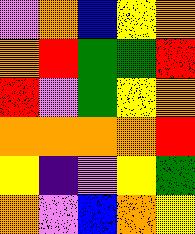[["violet", "orange", "blue", "yellow", "orange"], ["orange", "red", "green", "green", "red"], ["red", "violet", "green", "yellow", "orange"], ["orange", "orange", "orange", "orange", "red"], ["yellow", "indigo", "violet", "yellow", "green"], ["orange", "violet", "blue", "orange", "yellow"]]